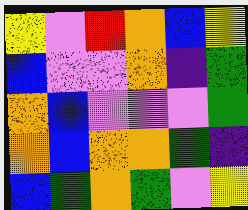[["yellow", "violet", "red", "orange", "blue", "yellow"], ["blue", "violet", "violet", "orange", "indigo", "green"], ["orange", "blue", "violet", "violet", "violet", "green"], ["orange", "blue", "orange", "orange", "green", "indigo"], ["blue", "green", "orange", "green", "violet", "yellow"]]